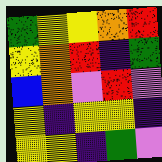[["green", "yellow", "yellow", "orange", "red"], ["yellow", "orange", "red", "indigo", "green"], ["blue", "orange", "violet", "red", "violet"], ["yellow", "indigo", "yellow", "yellow", "indigo"], ["yellow", "yellow", "indigo", "green", "violet"]]